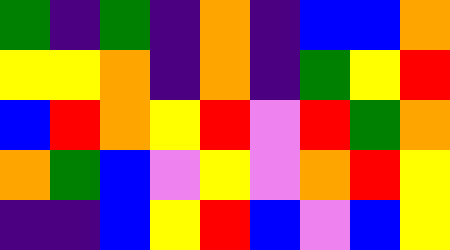[["green", "indigo", "green", "indigo", "orange", "indigo", "blue", "blue", "orange"], ["yellow", "yellow", "orange", "indigo", "orange", "indigo", "green", "yellow", "red"], ["blue", "red", "orange", "yellow", "red", "violet", "red", "green", "orange"], ["orange", "green", "blue", "violet", "yellow", "violet", "orange", "red", "yellow"], ["indigo", "indigo", "blue", "yellow", "red", "blue", "violet", "blue", "yellow"]]